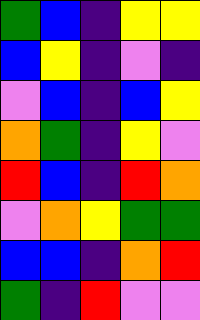[["green", "blue", "indigo", "yellow", "yellow"], ["blue", "yellow", "indigo", "violet", "indigo"], ["violet", "blue", "indigo", "blue", "yellow"], ["orange", "green", "indigo", "yellow", "violet"], ["red", "blue", "indigo", "red", "orange"], ["violet", "orange", "yellow", "green", "green"], ["blue", "blue", "indigo", "orange", "red"], ["green", "indigo", "red", "violet", "violet"]]